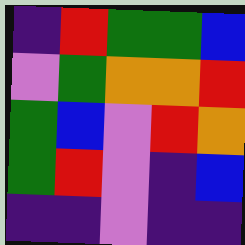[["indigo", "red", "green", "green", "blue"], ["violet", "green", "orange", "orange", "red"], ["green", "blue", "violet", "red", "orange"], ["green", "red", "violet", "indigo", "blue"], ["indigo", "indigo", "violet", "indigo", "indigo"]]